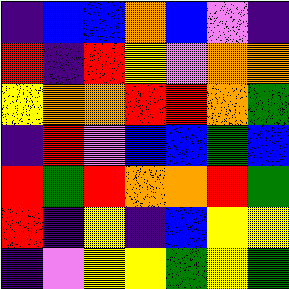[["indigo", "blue", "blue", "orange", "blue", "violet", "indigo"], ["red", "indigo", "red", "yellow", "violet", "orange", "orange"], ["yellow", "orange", "orange", "red", "red", "orange", "green"], ["indigo", "red", "violet", "blue", "blue", "green", "blue"], ["red", "green", "red", "orange", "orange", "red", "green"], ["red", "indigo", "yellow", "indigo", "blue", "yellow", "yellow"], ["indigo", "violet", "yellow", "yellow", "green", "yellow", "green"]]